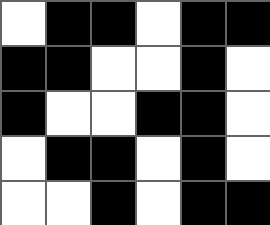[["white", "black", "black", "white", "black", "black"], ["black", "black", "white", "white", "black", "white"], ["black", "white", "white", "black", "black", "white"], ["white", "black", "black", "white", "black", "white"], ["white", "white", "black", "white", "black", "black"]]